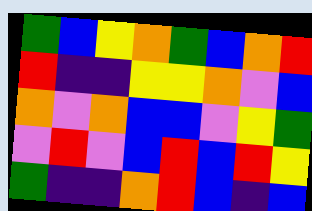[["green", "blue", "yellow", "orange", "green", "blue", "orange", "red"], ["red", "indigo", "indigo", "yellow", "yellow", "orange", "violet", "blue"], ["orange", "violet", "orange", "blue", "blue", "violet", "yellow", "green"], ["violet", "red", "violet", "blue", "red", "blue", "red", "yellow"], ["green", "indigo", "indigo", "orange", "red", "blue", "indigo", "blue"]]